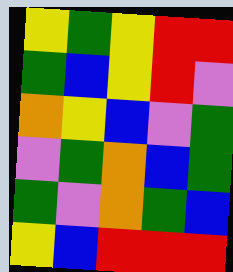[["yellow", "green", "yellow", "red", "red"], ["green", "blue", "yellow", "red", "violet"], ["orange", "yellow", "blue", "violet", "green"], ["violet", "green", "orange", "blue", "green"], ["green", "violet", "orange", "green", "blue"], ["yellow", "blue", "red", "red", "red"]]